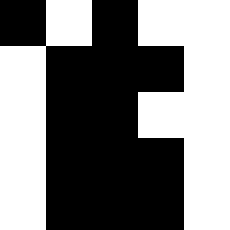[["black", "white", "black", "white", "white"], ["white", "black", "black", "black", "white"], ["white", "black", "black", "white", "white"], ["white", "black", "black", "black", "white"], ["white", "black", "black", "black", "white"]]